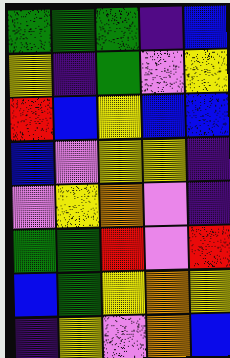[["green", "green", "green", "indigo", "blue"], ["yellow", "indigo", "green", "violet", "yellow"], ["red", "blue", "yellow", "blue", "blue"], ["blue", "violet", "yellow", "yellow", "indigo"], ["violet", "yellow", "orange", "violet", "indigo"], ["green", "green", "red", "violet", "red"], ["blue", "green", "yellow", "orange", "yellow"], ["indigo", "yellow", "violet", "orange", "blue"]]